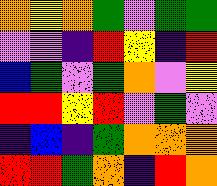[["orange", "yellow", "orange", "green", "violet", "green", "green"], ["violet", "violet", "indigo", "red", "yellow", "indigo", "red"], ["blue", "green", "violet", "green", "orange", "violet", "yellow"], ["red", "red", "yellow", "red", "violet", "green", "violet"], ["indigo", "blue", "indigo", "green", "orange", "orange", "orange"], ["red", "red", "green", "orange", "indigo", "red", "orange"]]